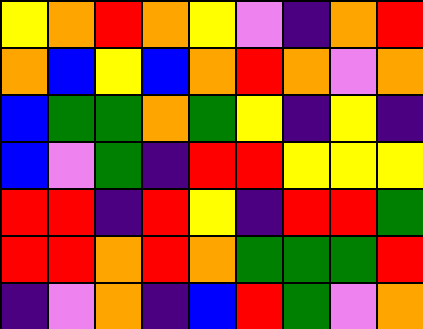[["yellow", "orange", "red", "orange", "yellow", "violet", "indigo", "orange", "red"], ["orange", "blue", "yellow", "blue", "orange", "red", "orange", "violet", "orange"], ["blue", "green", "green", "orange", "green", "yellow", "indigo", "yellow", "indigo"], ["blue", "violet", "green", "indigo", "red", "red", "yellow", "yellow", "yellow"], ["red", "red", "indigo", "red", "yellow", "indigo", "red", "red", "green"], ["red", "red", "orange", "red", "orange", "green", "green", "green", "red"], ["indigo", "violet", "orange", "indigo", "blue", "red", "green", "violet", "orange"]]